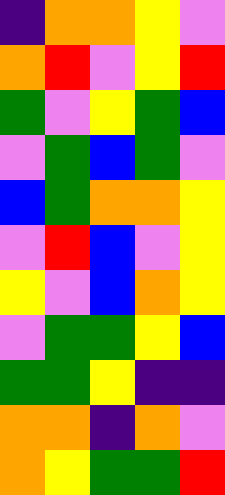[["indigo", "orange", "orange", "yellow", "violet"], ["orange", "red", "violet", "yellow", "red"], ["green", "violet", "yellow", "green", "blue"], ["violet", "green", "blue", "green", "violet"], ["blue", "green", "orange", "orange", "yellow"], ["violet", "red", "blue", "violet", "yellow"], ["yellow", "violet", "blue", "orange", "yellow"], ["violet", "green", "green", "yellow", "blue"], ["green", "green", "yellow", "indigo", "indigo"], ["orange", "orange", "indigo", "orange", "violet"], ["orange", "yellow", "green", "green", "red"]]